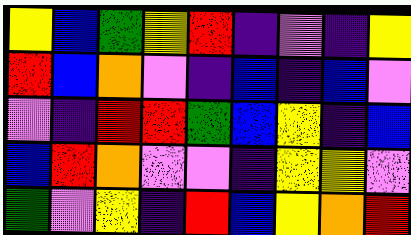[["yellow", "blue", "green", "yellow", "red", "indigo", "violet", "indigo", "yellow"], ["red", "blue", "orange", "violet", "indigo", "blue", "indigo", "blue", "violet"], ["violet", "indigo", "red", "red", "green", "blue", "yellow", "indigo", "blue"], ["blue", "red", "orange", "violet", "violet", "indigo", "yellow", "yellow", "violet"], ["green", "violet", "yellow", "indigo", "red", "blue", "yellow", "orange", "red"]]